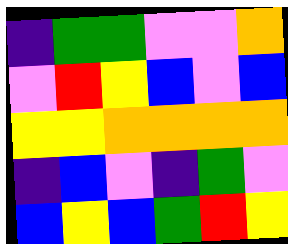[["indigo", "green", "green", "violet", "violet", "orange"], ["violet", "red", "yellow", "blue", "violet", "blue"], ["yellow", "yellow", "orange", "orange", "orange", "orange"], ["indigo", "blue", "violet", "indigo", "green", "violet"], ["blue", "yellow", "blue", "green", "red", "yellow"]]